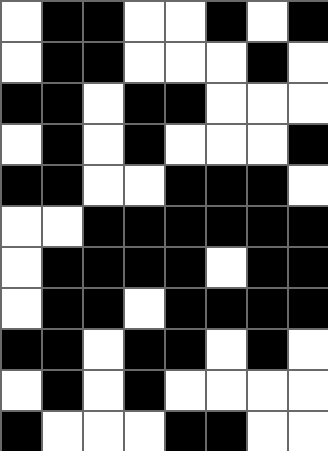[["white", "black", "black", "white", "white", "black", "white", "black"], ["white", "black", "black", "white", "white", "white", "black", "white"], ["black", "black", "white", "black", "black", "white", "white", "white"], ["white", "black", "white", "black", "white", "white", "white", "black"], ["black", "black", "white", "white", "black", "black", "black", "white"], ["white", "white", "black", "black", "black", "black", "black", "black"], ["white", "black", "black", "black", "black", "white", "black", "black"], ["white", "black", "black", "white", "black", "black", "black", "black"], ["black", "black", "white", "black", "black", "white", "black", "white"], ["white", "black", "white", "black", "white", "white", "white", "white"], ["black", "white", "white", "white", "black", "black", "white", "white"]]